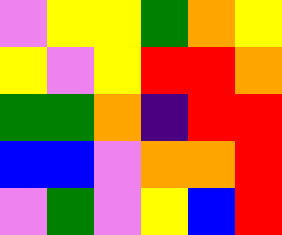[["violet", "yellow", "yellow", "green", "orange", "yellow"], ["yellow", "violet", "yellow", "red", "red", "orange"], ["green", "green", "orange", "indigo", "red", "red"], ["blue", "blue", "violet", "orange", "orange", "red"], ["violet", "green", "violet", "yellow", "blue", "red"]]